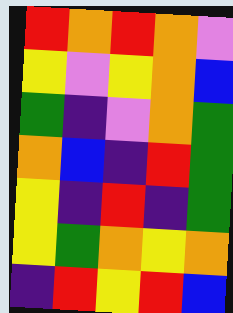[["red", "orange", "red", "orange", "violet"], ["yellow", "violet", "yellow", "orange", "blue"], ["green", "indigo", "violet", "orange", "green"], ["orange", "blue", "indigo", "red", "green"], ["yellow", "indigo", "red", "indigo", "green"], ["yellow", "green", "orange", "yellow", "orange"], ["indigo", "red", "yellow", "red", "blue"]]